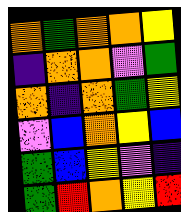[["orange", "green", "orange", "orange", "yellow"], ["indigo", "orange", "orange", "violet", "green"], ["orange", "indigo", "orange", "green", "yellow"], ["violet", "blue", "orange", "yellow", "blue"], ["green", "blue", "yellow", "violet", "indigo"], ["green", "red", "orange", "yellow", "red"]]